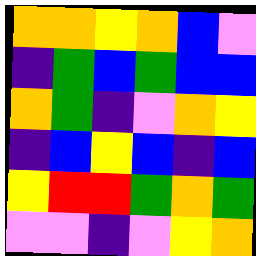[["orange", "orange", "yellow", "orange", "blue", "violet"], ["indigo", "green", "blue", "green", "blue", "blue"], ["orange", "green", "indigo", "violet", "orange", "yellow"], ["indigo", "blue", "yellow", "blue", "indigo", "blue"], ["yellow", "red", "red", "green", "orange", "green"], ["violet", "violet", "indigo", "violet", "yellow", "orange"]]